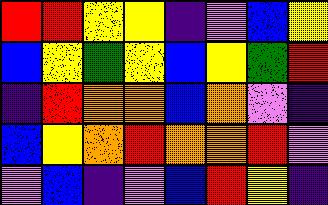[["red", "red", "yellow", "yellow", "indigo", "violet", "blue", "yellow"], ["blue", "yellow", "green", "yellow", "blue", "yellow", "green", "red"], ["indigo", "red", "orange", "orange", "blue", "orange", "violet", "indigo"], ["blue", "yellow", "orange", "red", "orange", "orange", "red", "violet"], ["violet", "blue", "indigo", "violet", "blue", "red", "yellow", "indigo"]]